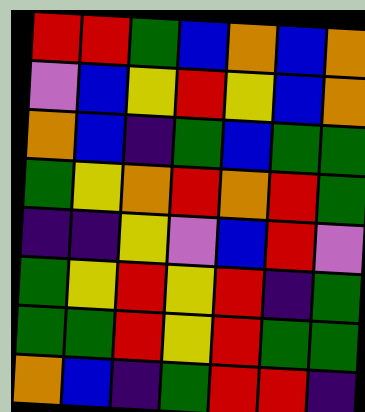[["red", "red", "green", "blue", "orange", "blue", "orange"], ["violet", "blue", "yellow", "red", "yellow", "blue", "orange"], ["orange", "blue", "indigo", "green", "blue", "green", "green"], ["green", "yellow", "orange", "red", "orange", "red", "green"], ["indigo", "indigo", "yellow", "violet", "blue", "red", "violet"], ["green", "yellow", "red", "yellow", "red", "indigo", "green"], ["green", "green", "red", "yellow", "red", "green", "green"], ["orange", "blue", "indigo", "green", "red", "red", "indigo"]]